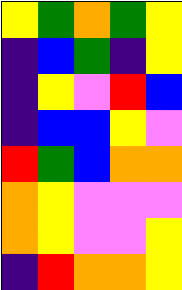[["yellow", "green", "orange", "green", "yellow"], ["indigo", "blue", "green", "indigo", "yellow"], ["indigo", "yellow", "violet", "red", "blue"], ["indigo", "blue", "blue", "yellow", "violet"], ["red", "green", "blue", "orange", "orange"], ["orange", "yellow", "violet", "violet", "violet"], ["orange", "yellow", "violet", "violet", "yellow"], ["indigo", "red", "orange", "orange", "yellow"]]